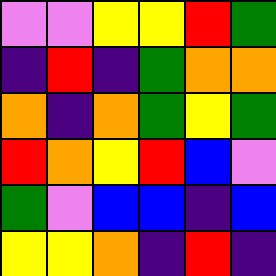[["violet", "violet", "yellow", "yellow", "red", "green"], ["indigo", "red", "indigo", "green", "orange", "orange"], ["orange", "indigo", "orange", "green", "yellow", "green"], ["red", "orange", "yellow", "red", "blue", "violet"], ["green", "violet", "blue", "blue", "indigo", "blue"], ["yellow", "yellow", "orange", "indigo", "red", "indigo"]]